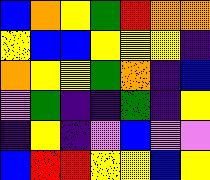[["blue", "orange", "yellow", "green", "red", "orange", "orange"], ["yellow", "blue", "blue", "yellow", "yellow", "yellow", "indigo"], ["orange", "yellow", "yellow", "green", "orange", "indigo", "blue"], ["violet", "green", "indigo", "indigo", "green", "indigo", "yellow"], ["indigo", "yellow", "indigo", "violet", "blue", "violet", "violet"], ["blue", "red", "red", "yellow", "yellow", "blue", "yellow"]]